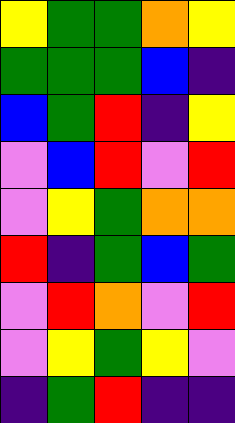[["yellow", "green", "green", "orange", "yellow"], ["green", "green", "green", "blue", "indigo"], ["blue", "green", "red", "indigo", "yellow"], ["violet", "blue", "red", "violet", "red"], ["violet", "yellow", "green", "orange", "orange"], ["red", "indigo", "green", "blue", "green"], ["violet", "red", "orange", "violet", "red"], ["violet", "yellow", "green", "yellow", "violet"], ["indigo", "green", "red", "indigo", "indigo"]]